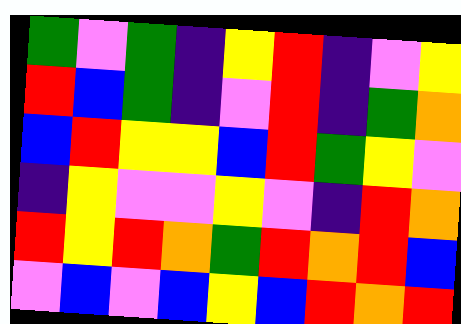[["green", "violet", "green", "indigo", "yellow", "red", "indigo", "violet", "yellow"], ["red", "blue", "green", "indigo", "violet", "red", "indigo", "green", "orange"], ["blue", "red", "yellow", "yellow", "blue", "red", "green", "yellow", "violet"], ["indigo", "yellow", "violet", "violet", "yellow", "violet", "indigo", "red", "orange"], ["red", "yellow", "red", "orange", "green", "red", "orange", "red", "blue"], ["violet", "blue", "violet", "blue", "yellow", "blue", "red", "orange", "red"]]